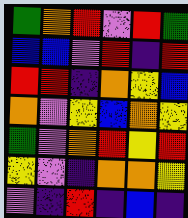[["green", "orange", "red", "violet", "red", "green"], ["blue", "blue", "violet", "red", "indigo", "red"], ["red", "red", "indigo", "orange", "yellow", "blue"], ["orange", "violet", "yellow", "blue", "orange", "yellow"], ["green", "violet", "orange", "red", "yellow", "red"], ["yellow", "violet", "indigo", "orange", "orange", "yellow"], ["violet", "indigo", "red", "indigo", "blue", "indigo"]]